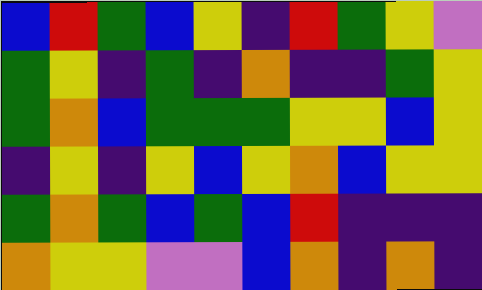[["blue", "red", "green", "blue", "yellow", "indigo", "red", "green", "yellow", "violet"], ["green", "yellow", "indigo", "green", "indigo", "orange", "indigo", "indigo", "green", "yellow"], ["green", "orange", "blue", "green", "green", "green", "yellow", "yellow", "blue", "yellow"], ["indigo", "yellow", "indigo", "yellow", "blue", "yellow", "orange", "blue", "yellow", "yellow"], ["green", "orange", "green", "blue", "green", "blue", "red", "indigo", "indigo", "indigo"], ["orange", "yellow", "yellow", "violet", "violet", "blue", "orange", "indigo", "orange", "indigo"]]